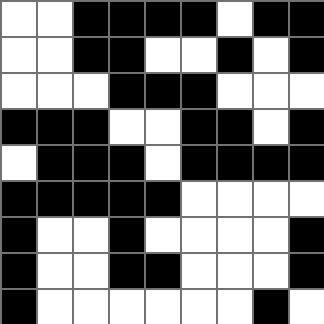[["white", "white", "black", "black", "black", "black", "white", "black", "black"], ["white", "white", "black", "black", "white", "white", "black", "white", "black"], ["white", "white", "white", "black", "black", "black", "white", "white", "white"], ["black", "black", "black", "white", "white", "black", "black", "white", "black"], ["white", "black", "black", "black", "white", "black", "black", "black", "black"], ["black", "black", "black", "black", "black", "white", "white", "white", "white"], ["black", "white", "white", "black", "white", "white", "white", "white", "black"], ["black", "white", "white", "black", "black", "white", "white", "white", "black"], ["black", "white", "white", "white", "white", "white", "white", "black", "white"]]